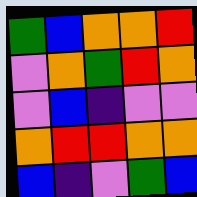[["green", "blue", "orange", "orange", "red"], ["violet", "orange", "green", "red", "orange"], ["violet", "blue", "indigo", "violet", "violet"], ["orange", "red", "red", "orange", "orange"], ["blue", "indigo", "violet", "green", "blue"]]